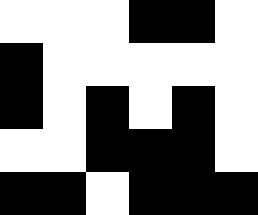[["white", "white", "white", "black", "black", "white"], ["black", "white", "white", "white", "white", "white"], ["black", "white", "black", "white", "black", "white"], ["white", "white", "black", "black", "black", "white"], ["black", "black", "white", "black", "black", "black"]]